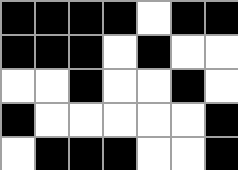[["black", "black", "black", "black", "white", "black", "black"], ["black", "black", "black", "white", "black", "white", "white"], ["white", "white", "black", "white", "white", "black", "white"], ["black", "white", "white", "white", "white", "white", "black"], ["white", "black", "black", "black", "white", "white", "black"]]